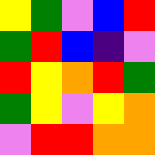[["yellow", "green", "violet", "blue", "red"], ["green", "red", "blue", "indigo", "violet"], ["red", "yellow", "orange", "red", "green"], ["green", "yellow", "violet", "yellow", "orange"], ["violet", "red", "red", "orange", "orange"]]